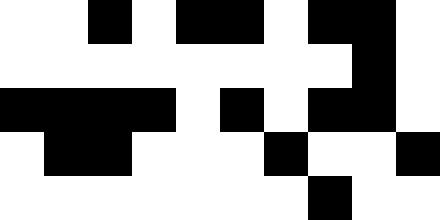[["white", "white", "black", "white", "black", "black", "white", "black", "black", "white"], ["white", "white", "white", "white", "white", "white", "white", "white", "black", "white"], ["black", "black", "black", "black", "white", "black", "white", "black", "black", "white"], ["white", "black", "black", "white", "white", "white", "black", "white", "white", "black"], ["white", "white", "white", "white", "white", "white", "white", "black", "white", "white"]]